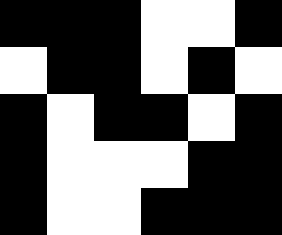[["black", "black", "black", "white", "white", "black"], ["white", "black", "black", "white", "black", "white"], ["black", "white", "black", "black", "white", "black"], ["black", "white", "white", "white", "black", "black"], ["black", "white", "white", "black", "black", "black"]]